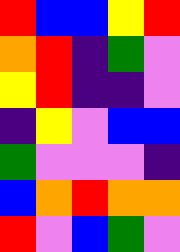[["red", "blue", "blue", "yellow", "red"], ["orange", "red", "indigo", "green", "violet"], ["yellow", "red", "indigo", "indigo", "violet"], ["indigo", "yellow", "violet", "blue", "blue"], ["green", "violet", "violet", "violet", "indigo"], ["blue", "orange", "red", "orange", "orange"], ["red", "violet", "blue", "green", "violet"]]